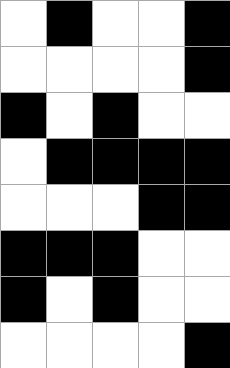[["white", "black", "white", "white", "black"], ["white", "white", "white", "white", "black"], ["black", "white", "black", "white", "white"], ["white", "black", "black", "black", "black"], ["white", "white", "white", "black", "black"], ["black", "black", "black", "white", "white"], ["black", "white", "black", "white", "white"], ["white", "white", "white", "white", "black"]]